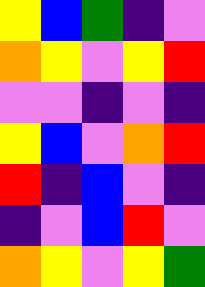[["yellow", "blue", "green", "indigo", "violet"], ["orange", "yellow", "violet", "yellow", "red"], ["violet", "violet", "indigo", "violet", "indigo"], ["yellow", "blue", "violet", "orange", "red"], ["red", "indigo", "blue", "violet", "indigo"], ["indigo", "violet", "blue", "red", "violet"], ["orange", "yellow", "violet", "yellow", "green"]]